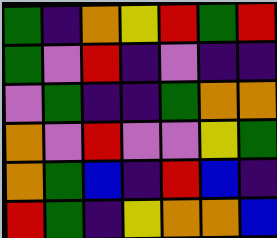[["green", "indigo", "orange", "yellow", "red", "green", "red"], ["green", "violet", "red", "indigo", "violet", "indigo", "indigo"], ["violet", "green", "indigo", "indigo", "green", "orange", "orange"], ["orange", "violet", "red", "violet", "violet", "yellow", "green"], ["orange", "green", "blue", "indigo", "red", "blue", "indigo"], ["red", "green", "indigo", "yellow", "orange", "orange", "blue"]]